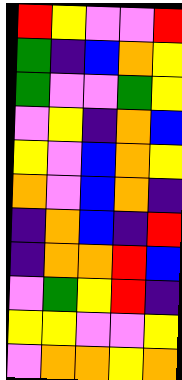[["red", "yellow", "violet", "violet", "red"], ["green", "indigo", "blue", "orange", "yellow"], ["green", "violet", "violet", "green", "yellow"], ["violet", "yellow", "indigo", "orange", "blue"], ["yellow", "violet", "blue", "orange", "yellow"], ["orange", "violet", "blue", "orange", "indigo"], ["indigo", "orange", "blue", "indigo", "red"], ["indigo", "orange", "orange", "red", "blue"], ["violet", "green", "yellow", "red", "indigo"], ["yellow", "yellow", "violet", "violet", "yellow"], ["violet", "orange", "orange", "yellow", "orange"]]